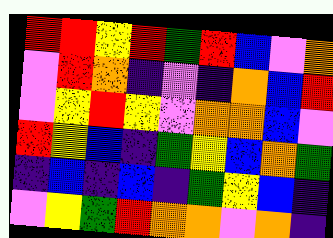[["red", "red", "yellow", "red", "green", "red", "blue", "violet", "orange"], ["violet", "red", "orange", "indigo", "violet", "indigo", "orange", "blue", "red"], ["violet", "yellow", "red", "yellow", "violet", "orange", "orange", "blue", "violet"], ["red", "yellow", "blue", "indigo", "green", "yellow", "blue", "orange", "green"], ["indigo", "blue", "indigo", "blue", "indigo", "green", "yellow", "blue", "indigo"], ["violet", "yellow", "green", "red", "orange", "orange", "violet", "orange", "indigo"]]